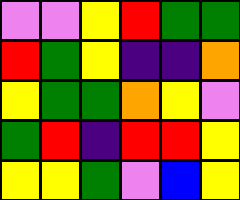[["violet", "violet", "yellow", "red", "green", "green"], ["red", "green", "yellow", "indigo", "indigo", "orange"], ["yellow", "green", "green", "orange", "yellow", "violet"], ["green", "red", "indigo", "red", "red", "yellow"], ["yellow", "yellow", "green", "violet", "blue", "yellow"]]